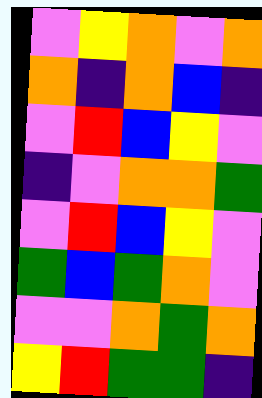[["violet", "yellow", "orange", "violet", "orange"], ["orange", "indigo", "orange", "blue", "indigo"], ["violet", "red", "blue", "yellow", "violet"], ["indigo", "violet", "orange", "orange", "green"], ["violet", "red", "blue", "yellow", "violet"], ["green", "blue", "green", "orange", "violet"], ["violet", "violet", "orange", "green", "orange"], ["yellow", "red", "green", "green", "indigo"]]